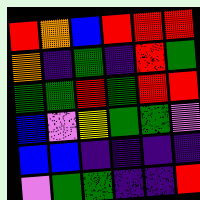[["red", "orange", "blue", "red", "red", "red"], ["orange", "indigo", "green", "indigo", "red", "green"], ["green", "green", "red", "green", "red", "red"], ["blue", "violet", "yellow", "green", "green", "violet"], ["blue", "blue", "indigo", "indigo", "indigo", "indigo"], ["violet", "green", "green", "indigo", "indigo", "red"]]